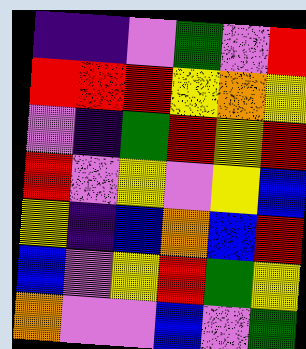[["indigo", "indigo", "violet", "green", "violet", "red"], ["red", "red", "red", "yellow", "orange", "yellow"], ["violet", "indigo", "green", "red", "yellow", "red"], ["red", "violet", "yellow", "violet", "yellow", "blue"], ["yellow", "indigo", "blue", "orange", "blue", "red"], ["blue", "violet", "yellow", "red", "green", "yellow"], ["orange", "violet", "violet", "blue", "violet", "green"]]